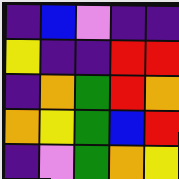[["indigo", "blue", "violet", "indigo", "indigo"], ["yellow", "indigo", "indigo", "red", "red"], ["indigo", "orange", "green", "red", "orange"], ["orange", "yellow", "green", "blue", "red"], ["indigo", "violet", "green", "orange", "yellow"]]